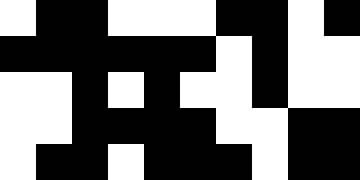[["white", "black", "black", "white", "white", "white", "black", "black", "white", "black"], ["black", "black", "black", "black", "black", "black", "white", "black", "white", "white"], ["white", "white", "black", "white", "black", "white", "white", "black", "white", "white"], ["white", "white", "black", "black", "black", "black", "white", "white", "black", "black"], ["white", "black", "black", "white", "black", "black", "black", "white", "black", "black"]]